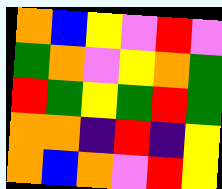[["orange", "blue", "yellow", "violet", "red", "violet"], ["green", "orange", "violet", "yellow", "orange", "green"], ["red", "green", "yellow", "green", "red", "green"], ["orange", "orange", "indigo", "red", "indigo", "yellow"], ["orange", "blue", "orange", "violet", "red", "yellow"]]